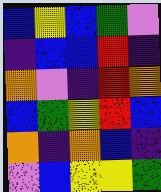[["blue", "yellow", "blue", "green", "violet"], ["indigo", "blue", "blue", "red", "indigo"], ["orange", "violet", "indigo", "red", "orange"], ["blue", "green", "yellow", "red", "blue"], ["orange", "indigo", "orange", "blue", "indigo"], ["violet", "blue", "yellow", "yellow", "green"]]